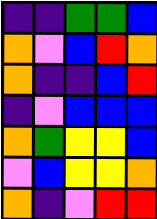[["indigo", "indigo", "green", "green", "blue"], ["orange", "violet", "blue", "red", "orange"], ["orange", "indigo", "indigo", "blue", "red"], ["indigo", "violet", "blue", "blue", "blue"], ["orange", "green", "yellow", "yellow", "blue"], ["violet", "blue", "yellow", "yellow", "orange"], ["orange", "indigo", "violet", "red", "red"]]